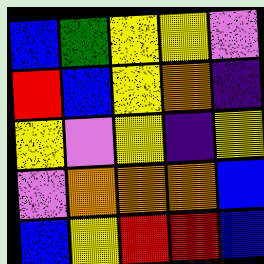[["blue", "green", "yellow", "yellow", "violet"], ["red", "blue", "yellow", "orange", "indigo"], ["yellow", "violet", "yellow", "indigo", "yellow"], ["violet", "orange", "orange", "orange", "blue"], ["blue", "yellow", "red", "red", "blue"]]